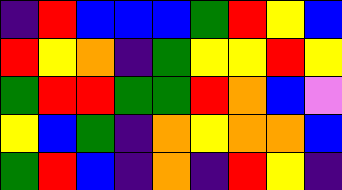[["indigo", "red", "blue", "blue", "blue", "green", "red", "yellow", "blue"], ["red", "yellow", "orange", "indigo", "green", "yellow", "yellow", "red", "yellow"], ["green", "red", "red", "green", "green", "red", "orange", "blue", "violet"], ["yellow", "blue", "green", "indigo", "orange", "yellow", "orange", "orange", "blue"], ["green", "red", "blue", "indigo", "orange", "indigo", "red", "yellow", "indigo"]]